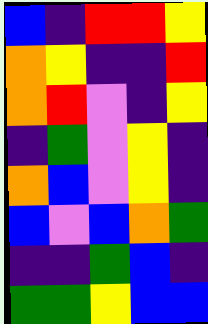[["blue", "indigo", "red", "red", "yellow"], ["orange", "yellow", "indigo", "indigo", "red"], ["orange", "red", "violet", "indigo", "yellow"], ["indigo", "green", "violet", "yellow", "indigo"], ["orange", "blue", "violet", "yellow", "indigo"], ["blue", "violet", "blue", "orange", "green"], ["indigo", "indigo", "green", "blue", "indigo"], ["green", "green", "yellow", "blue", "blue"]]